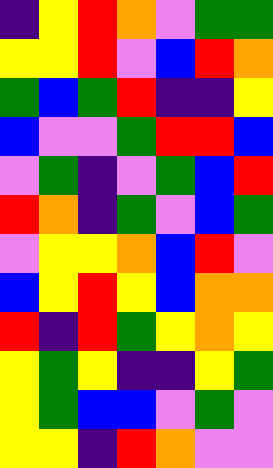[["indigo", "yellow", "red", "orange", "violet", "green", "green"], ["yellow", "yellow", "red", "violet", "blue", "red", "orange"], ["green", "blue", "green", "red", "indigo", "indigo", "yellow"], ["blue", "violet", "violet", "green", "red", "red", "blue"], ["violet", "green", "indigo", "violet", "green", "blue", "red"], ["red", "orange", "indigo", "green", "violet", "blue", "green"], ["violet", "yellow", "yellow", "orange", "blue", "red", "violet"], ["blue", "yellow", "red", "yellow", "blue", "orange", "orange"], ["red", "indigo", "red", "green", "yellow", "orange", "yellow"], ["yellow", "green", "yellow", "indigo", "indigo", "yellow", "green"], ["yellow", "green", "blue", "blue", "violet", "green", "violet"], ["yellow", "yellow", "indigo", "red", "orange", "violet", "violet"]]